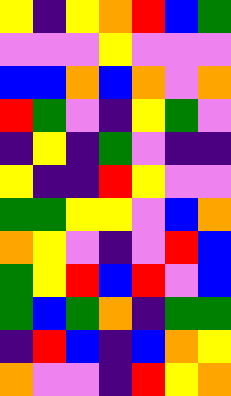[["yellow", "indigo", "yellow", "orange", "red", "blue", "green"], ["violet", "violet", "violet", "yellow", "violet", "violet", "violet"], ["blue", "blue", "orange", "blue", "orange", "violet", "orange"], ["red", "green", "violet", "indigo", "yellow", "green", "violet"], ["indigo", "yellow", "indigo", "green", "violet", "indigo", "indigo"], ["yellow", "indigo", "indigo", "red", "yellow", "violet", "violet"], ["green", "green", "yellow", "yellow", "violet", "blue", "orange"], ["orange", "yellow", "violet", "indigo", "violet", "red", "blue"], ["green", "yellow", "red", "blue", "red", "violet", "blue"], ["green", "blue", "green", "orange", "indigo", "green", "green"], ["indigo", "red", "blue", "indigo", "blue", "orange", "yellow"], ["orange", "violet", "violet", "indigo", "red", "yellow", "orange"]]